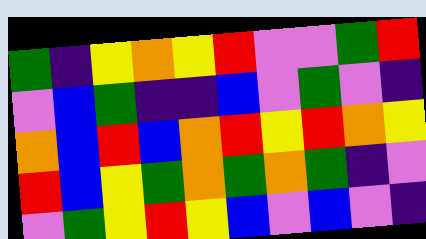[["green", "indigo", "yellow", "orange", "yellow", "red", "violet", "violet", "green", "red"], ["violet", "blue", "green", "indigo", "indigo", "blue", "violet", "green", "violet", "indigo"], ["orange", "blue", "red", "blue", "orange", "red", "yellow", "red", "orange", "yellow"], ["red", "blue", "yellow", "green", "orange", "green", "orange", "green", "indigo", "violet"], ["violet", "green", "yellow", "red", "yellow", "blue", "violet", "blue", "violet", "indigo"]]